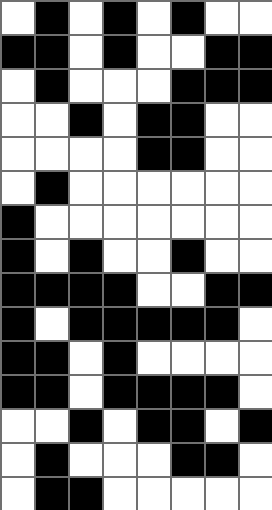[["white", "black", "white", "black", "white", "black", "white", "white"], ["black", "black", "white", "black", "white", "white", "black", "black"], ["white", "black", "white", "white", "white", "black", "black", "black"], ["white", "white", "black", "white", "black", "black", "white", "white"], ["white", "white", "white", "white", "black", "black", "white", "white"], ["white", "black", "white", "white", "white", "white", "white", "white"], ["black", "white", "white", "white", "white", "white", "white", "white"], ["black", "white", "black", "white", "white", "black", "white", "white"], ["black", "black", "black", "black", "white", "white", "black", "black"], ["black", "white", "black", "black", "black", "black", "black", "white"], ["black", "black", "white", "black", "white", "white", "white", "white"], ["black", "black", "white", "black", "black", "black", "black", "white"], ["white", "white", "black", "white", "black", "black", "white", "black"], ["white", "black", "white", "white", "white", "black", "black", "white"], ["white", "black", "black", "white", "white", "white", "white", "white"]]